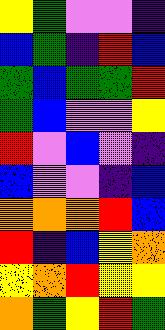[["yellow", "green", "violet", "violet", "indigo"], ["blue", "green", "indigo", "red", "blue"], ["green", "blue", "green", "green", "red"], ["green", "blue", "violet", "violet", "yellow"], ["red", "violet", "blue", "violet", "indigo"], ["blue", "violet", "violet", "indigo", "blue"], ["orange", "orange", "orange", "red", "blue"], ["red", "indigo", "blue", "yellow", "orange"], ["yellow", "orange", "red", "yellow", "yellow"], ["orange", "green", "yellow", "red", "green"]]